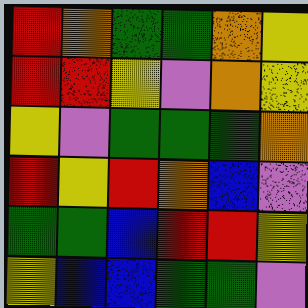[["red", "orange", "green", "green", "orange", "yellow"], ["red", "red", "yellow", "violet", "orange", "yellow"], ["yellow", "violet", "green", "green", "green", "orange"], ["red", "yellow", "red", "orange", "blue", "violet"], ["green", "green", "blue", "red", "red", "yellow"], ["yellow", "blue", "blue", "green", "green", "violet"]]